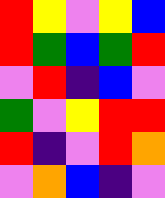[["red", "yellow", "violet", "yellow", "blue"], ["red", "green", "blue", "green", "red"], ["violet", "red", "indigo", "blue", "violet"], ["green", "violet", "yellow", "red", "red"], ["red", "indigo", "violet", "red", "orange"], ["violet", "orange", "blue", "indigo", "violet"]]